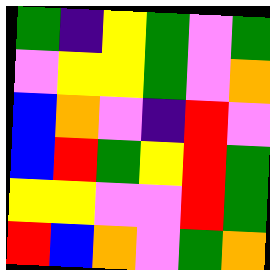[["green", "indigo", "yellow", "green", "violet", "green"], ["violet", "yellow", "yellow", "green", "violet", "orange"], ["blue", "orange", "violet", "indigo", "red", "violet"], ["blue", "red", "green", "yellow", "red", "green"], ["yellow", "yellow", "violet", "violet", "red", "green"], ["red", "blue", "orange", "violet", "green", "orange"]]